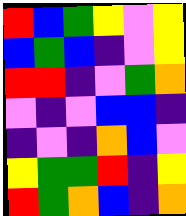[["red", "blue", "green", "yellow", "violet", "yellow"], ["blue", "green", "blue", "indigo", "violet", "yellow"], ["red", "red", "indigo", "violet", "green", "orange"], ["violet", "indigo", "violet", "blue", "blue", "indigo"], ["indigo", "violet", "indigo", "orange", "blue", "violet"], ["yellow", "green", "green", "red", "indigo", "yellow"], ["red", "green", "orange", "blue", "indigo", "orange"]]